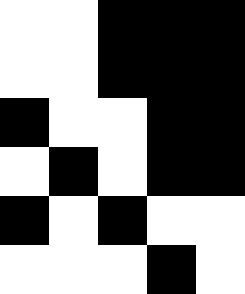[["white", "white", "black", "black", "black"], ["white", "white", "black", "black", "black"], ["black", "white", "white", "black", "black"], ["white", "black", "white", "black", "black"], ["black", "white", "black", "white", "white"], ["white", "white", "white", "black", "white"]]